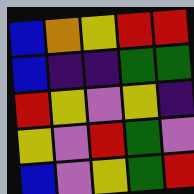[["blue", "orange", "yellow", "red", "red"], ["blue", "indigo", "indigo", "green", "green"], ["red", "yellow", "violet", "yellow", "indigo"], ["yellow", "violet", "red", "green", "violet"], ["blue", "violet", "yellow", "green", "red"]]